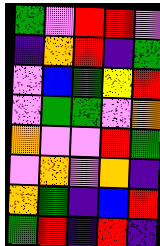[["green", "violet", "red", "red", "violet"], ["indigo", "orange", "red", "indigo", "green"], ["violet", "blue", "green", "yellow", "red"], ["violet", "green", "green", "violet", "orange"], ["orange", "violet", "violet", "red", "green"], ["violet", "orange", "violet", "orange", "indigo"], ["orange", "green", "indigo", "blue", "red"], ["green", "red", "indigo", "red", "indigo"]]